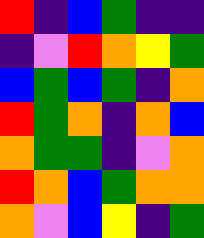[["red", "indigo", "blue", "green", "indigo", "indigo"], ["indigo", "violet", "red", "orange", "yellow", "green"], ["blue", "green", "blue", "green", "indigo", "orange"], ["red", "green", "orange", "indigo", "orange", "blue"], ["orange", "green", "green", "indigo", "violet", "orange"], ["red", "orange", "blue", "green", "orange", "orange"], ["orange", "violet", "blue", "yellow", "indigo", "green"]]